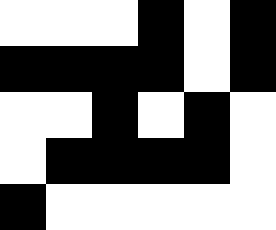[["white", "white", "white", "black", "white", "black"], ["black", "black", "black", "black", "white", "black"], ["white", "white", "black", "white", "black", "white"], ["white", "black", "black", "black", "black", "white"], ["black", "white", "white", "white", "white", "white"]]